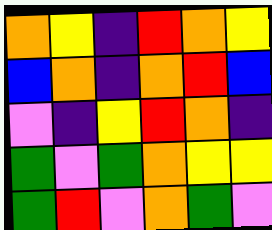[["orange", "yellow", "indigo", "red", "orange", "yellow"], ["blue", "orange", "indigo", "orange", "red", "blue"], ["violet", "indigo", "yellow", "red", "orange", "indigo"], ["green", "violet", "green", "orange", "yellow", "yellow"], ["green", "red", "violet", "orange", "green", "violet"]]